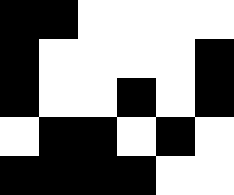[["black", "black", "white", "white", "white", "white"], ["black", "white", "white", "white", "white", "black"], ["black", "white", "white", "black", "white", "black"], ["white", "black", "black", "white", "black", "white"], ["black", "black", "black", "black", "white", "white"]]